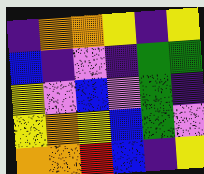[["indigo", "orange", "orange", "yellow", "indigo", "yellow"], ["blue", "indigo", "violet", "indigo", "green", "green"], ["yellow", "violet", "blue", "violet", "green", "indigo"], ["yellow", "orange", "yellow", "blue", "green", "violet"], ["orange", "orange", "red", "blue", "indigo", "yellow"]]